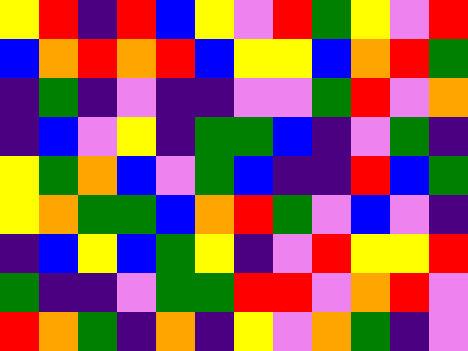[["yellow", "red", "indigo", "red", "blue", "yellow", "violet", "red", "green", "yellow", "violet", "red"], ["blue", "orange", "red", "orange", "red", "blue", "yellow", "yellow", "blue", "orange", "red", "green"], ["indigo", "green", "indigo", "violet", "indigo", "indigo", "violet", "violet", "green", "red", "violet", "orange"], ["indigo", "blue", "violet", "yellow", "indigo", "green", "green", "blue", "indigo", "violet", "green", "indigo"], ["yellow", "green", "orange", "blue", "violet", "green", "blue", "indigo", "indigo", "red", "blue", "green"], ["yellow", "orange", "green", "green", "blue", "orange", "red", "green", "violet", "blue", "violet", "indigo"], ["indigo", "blue", "yellow", "blue", "green", "yellow", "indigo", "violet", "red", "yellow", "yellow", "red"], ["green", "indigo", "indigo", "violet", "green", "green", "red", "red", "violet", "orange", "red", "violet"], ["red", "orange", "green", "indigo", "orange", "indigo", "yellow", "violet", "orange", "green", "indigo", "violet"]]